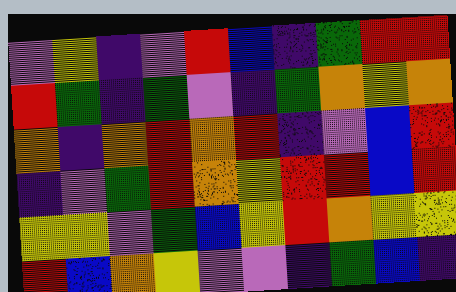[["violet", "yellow", "indigo", "violet", "red", "blue", "indigo", "green", "red", "red"], ["red", "green", "indigo", "green", "violet", "indigo", "green", "orange", "yellow", "orange"], ["orange", "indigo", "orange", "red", "orange", "red", "indigo", "violet", "blue", "red"], ["indigo", "violet", "green", "red", "orange", "yellow", "red", "red", "blue", "red"], ["yellow", "yellow", "violet", "green", "blue", "yellow", "red", "orange", "yellow", "yellow"], ["red", "blue", "orange", "yellow", "violet", "violet", "indigo", "green", "blue", "indigo"]]